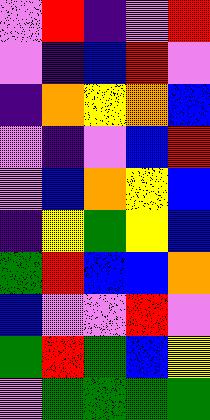[["violet", "red", "indigo", "violet", "red"], ["violet", "indigo", "blue", "red", "violet"], ["indigo", "orange", "yellow", "orange", "blue"], ["violet", "indigo", "violet", "blue", "red"], ["violet", "blue", "orange", "yellow", "blue"], ["indigo", "yellow", "green", "yellow", "blue"], ["green", "red", "blue", "blue", "orange"], ["blue", "violet", "violet", "red", "violet"], ["green", "red", "green", "blue", "yellow"], ["violet", "green", "green", "green", "green"]]